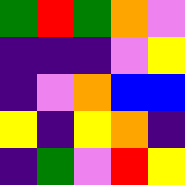[["green", "red", "green", "orange", "violet"], ["indigo", "indigo", "indigo", "violet", "yellow"], ["indigo", "violet", "orange", "blue", "blue"], ["yellow", "indigo", "yellow", "orange", "indigo"], ["indigo", "green", "violet", "red", "yellow"]]